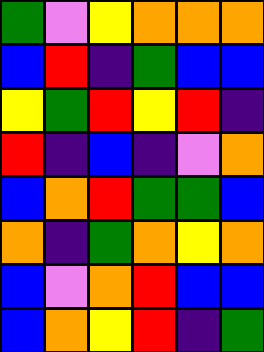[["green", "violet", "yellow", "orange", "orange", "orange"], ["blue", "red", "indigo", "green", "blue", "blue"], ["yellow", "green", "red", "yellow", "red", "indigo"], ["red", "indigo", "blue", "indigo", "violet", "orange"], ["blue", "orange", "red", "green", "green", "blue"], ["orange", "indigo", "green", "orange", "yellow", "orange"], ["blue", "violet", "orange", "red", "blue", "blue"], ["blue", "orange", "yellow", "red", "indigo", "green"]]